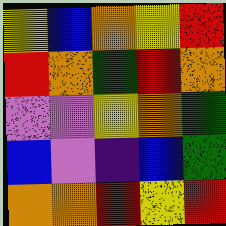[["yellow", "blue", "orange", "yellow", "red"], ["red", "orange", "green", "red", "orange"], ["violet", "violet", "yellow", "orange", "green"], ["blue", "violet", "indigo", "blue", "green"], ["orange", "orange", "red", "yellow", "red"]]